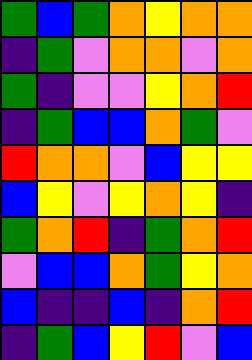[["green", "blue", "green", "orange", "yellow", "orange", "orange"], ["indigo", "green", "violet", "orange", "orange", "violet", "orange"], ["green", "indigo", "violet", "violet", "yellow", "orange", "red"], ["indigo", "green", "blue", "blue", "orange", "green", "violet"], ["red", "orange", "orange", "violet", "blue", "yellow", "yellow"], ["blue", "yellow", "violet", "yellow", "orange", "yellow", "indigo"], ["green", "orange", "red", "indigo", "green", "orange", "red"], ["violet", "blue", "blue", "orange", "green", "yellow", "orange"], ["blue", "indigo", "indigo", "blue", "indigo", "orange", "red"], ["indigo", "green", "blue", "yellow", "red", "violet", "blue"]]